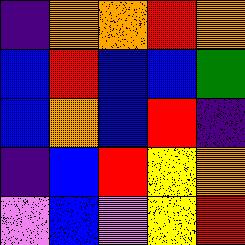[["indigo", "orange", "orange", "red", "orange"], ["blue", "red", "blue", "blue", "green"], ["blue", "orange", "blue", "red", "indigo"], ["indigo", "blue", "red", "yellow", "orange"], ["violet", "blue", "violet", "yellow", "red"]]